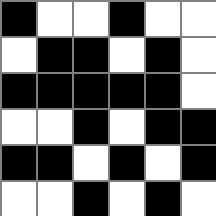[["black", "white", "white", "black", "white", "white"], ["white", "black", "black", "white", "black", "white"], ["black", "black", "black", "black", "black", "white"], ["white", "white", "black", "white", "black", "black"], ["black", "black", "white", "black", "white", "black"], ["white", "white", "black", "white", "black", "white"]]